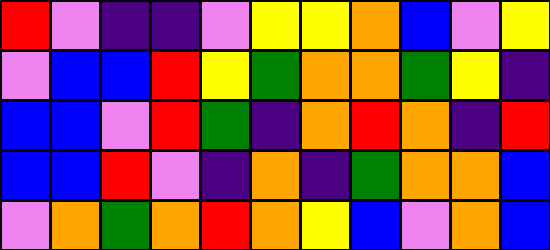[["red", "violet", "indigo", "indigo", "violet", "yellow", "yellow", "orange", "blue", "violet", "yellow"], ["violet", "blue", "blue", "red", "yellow", "green", "orange", "orange", "green", "yellow", "indigo"], ["blue", "blue", "violet", "red", "green", "indigo", "orange", "red", "orange", "indigo", "red"], ["blue", "blue", "red", "violet", "indigo", "orange", "indigo", "green", "orange", "orange", "blue"], ["violet", "orange", "green", "orange", "red", "orange", "yellow", "blue", "violet", "orange", "blue"]]